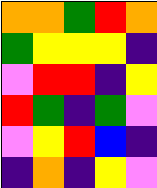[["orange", "orange", "green", "red", "orange"], ["green", "yellow", "yellow", "yellow", "indigo"], ["violet", "red", "red", "indigo", "yellow"], ["red", "green", "indigo", "green", "violet"], ["violet", "yellow", "red", "blue", "indigo"], ["indigo", "orange", "indigo", "yellow", "violet"]]